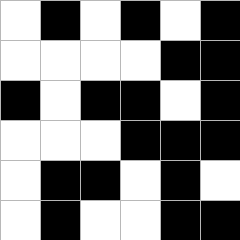[["white", "black", "white", "black", "white", "black"], ["white", "white", "white", "white", "black", "black"], ["black", "white", "black", "black", "white", "black"], ["white", "white", "white", "black", "black", "black"], ["white", "black", "black", "white", "black", "white"], ["white", "black", "white", "white", "black", "black"]]